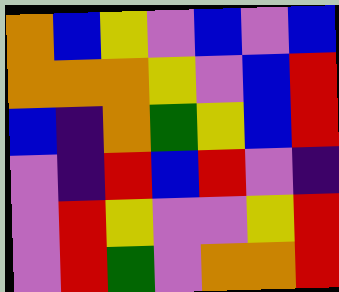[["orange", "blue", "yellow", "violet", "blue", "violet", "blue"], ["orange", "orange", "orange", "yellow", "violet", "blue", "red"], ["blue", "indigo", "orange", "green", "yellow", "blue", "red"], ["violet", "indigo", "red", "blue", "red", "violet", "indigo"], ["violet", "red", "yellow", "violet", "violet", "yellow", "red"], ["violet", "red", "green", "violet", "orange", "orange", "red"]]